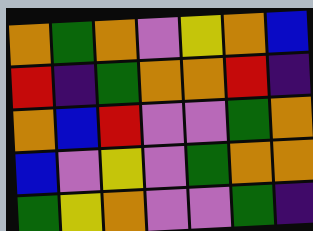[["orange", "green", "orange", "violet", "yellow", "orange", "blue"], ["red", "indigo", "green", "orange", "orange", "red", "indigo"], ["orange", "blue", "red", "violet", "violet", "green", "orange"], ["blue", "violet", "yellow", "violet", "green", "orange", "orange"], ["green", "yellow", "orange", "violet", "violet", "green", "indigo"]]